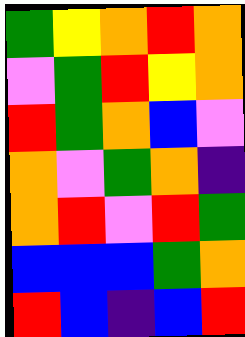[["green", "yellow", "orange", "red", "orange"], ["violet", "green", "red", "yellow", "orange"], ["red", "green", "orange", "blue", "violet"], ["orange", "violet", "green", "orange", "indigo"], ["orange", "red", "violet", "red", "green"], ["blue", "blue", "blue", "green", "orange"], ["red", "blue", "indigo", "blue", "red"]]